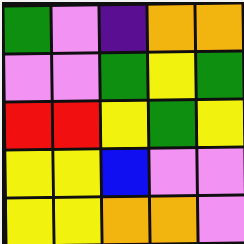[["green", "violet", "indigo", "orange", "orange"], ["violet", "violet", "green", "yellow", "green"], ["red", "red", "yellow", "green", "yellow"], ["yellow", "yellow", "blue", "violet", "violet"], ["yellow", "yellow", "orange", "orange", "violet"]]